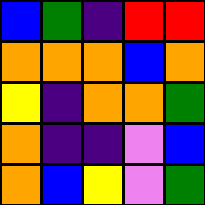[["blue", "green", "indigo", "red", "red"], ["orange", "orange", "orange", "blue", "orange"], ["yellow", "indigo", "orange", "orange", "green"], ["orange", "indigo", "indigo", "violet", "blue"], ["orange", "blue", "yellow", "violet", "green"]]